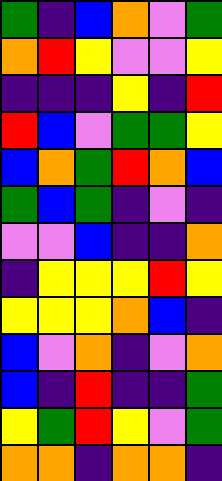[["green", "indigo", "blue", "orange", "violet", "green"], ["orange", "red", "yellow", "violet", "violet", "yellow"], ["indigo", "indigo", "indigo", "yellow", "indigo", "red"], ["red", "blue", "violet", "green", "green", "yellow"], ["blue", "orange", "green", "red", "orange", "blue"], ["green", "blue", "green", "indigo", "violet", "indigo"], ["violet", "violet", "blue", "indigo", "indigo", "orange"], ["indigo", "yellow", "yellow", "yellow", "red", "yellow"], ["yellow", "yellow", "yellow", "orange", "blue", "indigo"], ["blue", "violet", "orange", "indigo", "violet", "orange"], ["blue", "indigo", "red", "indigo", "indigo", "green"], ["yellow", "green", "red", "yellow", "violet", "green"], ["orange", "orange", "indigo", "orange", "orange", "indigo"]]